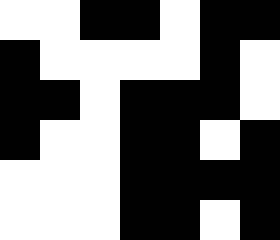[["white", "white", "black", "black", "white", "black", "black"], ["black", "white", "white", "white", "white", "black", "white"], ["black", "black", "white", "black", "black", "black", "white"], ["black", "white", "white", "black", "black", "white", "black"], ["white", "white", "white", "black", "black", "black", "black"], ["white", "white", "white", "black", "black", "white", "black"]]